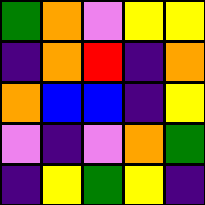[["green", "orange", "violet", "yellow", "yellow"], ["indigo", "orange", "red", "indigo", "orange"], ["orange", "blue", "blue", "indigo", "yellow"], ["violet", "indigo", "violet", "orange", "green"], ["indigo", "yellow", "green", "yellow", "indigo"]]